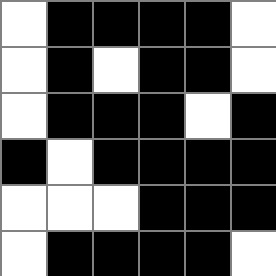[["white", "black", "black", "black", "black", "white"], ["white", "black", "white", "black", "black", "white"], ["white", "black", "black", "black", "white", "black"], ["black", "white", "black", "black", "black", "black"], ["white", "white", "white", "black", "black", "black"], ["white", "black", "black", "black", "black", "white"]]